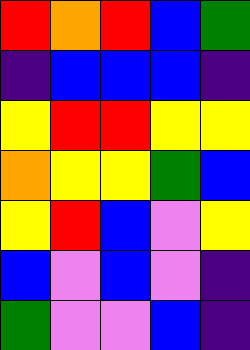[["red", "orange", "red", "blue", "green"], ["indigo", "blue", "blue", "blue", "indigo"], ["yellow", "red", "red", "yellow", "yellow"], ["orange", "yellow", "yellow", "green", "blue"], ["yellow", "red", "blue", "violet", "yellow"], ["blue", "violet", "blue", "violet", "indigo"], ["green", "violet", "violet", "blue", "indigo"]]